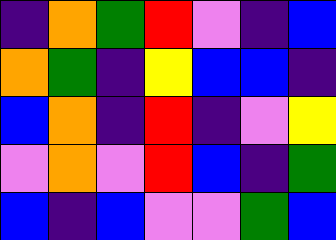[["indigo", "orange", "green", "red", "violet", "indigo", "blue"], ["orange", "green", "indigo", "yellow", "blue", "blue", "indigo"], ["blue", "orange", "indigo", "red", "indigo", "violet", "yellow"], ["violet", "orange", "violet", "red", "blue", "indigo", "green"], ["blue", "indigo", "blue", "violet", "violet", "green", "blue"]]